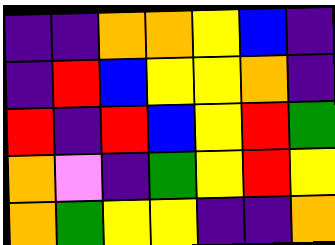[["indigo", "indigo", "orange", "orange", "yellow", "blue", "indigo"], ["indigo", "red", "blue", "yellow", "yellow", "orange", "indigo"], ["red", "indigo", "red", "blue", "yellow", "red", "green"], ["orange", "violet", "indigo", "green", "yellow", "red", "yellow"], ["orange", "green", "yellow", "yellow", "indigo", "indigo", "orange"]]